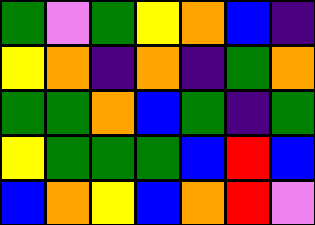[["green", "violet", "green", "yellow", "orange", "blue", "indigo"], ["yellow", "orange", "indigo", "orange", "indigo", "green", "orange"], ["green", "green", "orange", "blue", "green", "indigo", "green"], ["yellow", "green", "green", "green", "blue", "red", "blue"], ["blue", "orange", "yellow", "blue", "orange", "red", "violet"]]